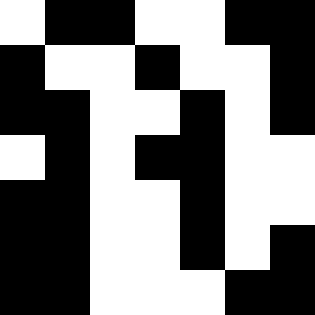[["white", "black", "black", "white", "white", "black", "black"], ["black", "white", "white", "black", "white", "white", "black"], ["black", "black", "white", "white", "black", "white", "black"], ["white", "black", "white", "black", "black", "white", "white"], ["black", "black", "white", "white", "black", "white", "white"], ["black", "black", "white", "white", "black", "white", "black"], ["black", "black", "white", "white", "white", "black", "black"]]